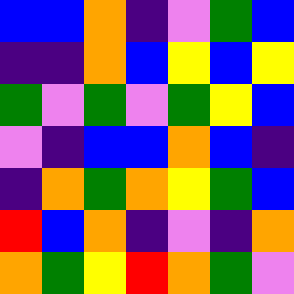[["blue", "blue", "orange", "indigo", "violet", "green", "blue"], ["indigo", "indigo", "orange", "blue", "yellow", "blue", "yellow"], ["green", "violet", "green", "violet", "green", "yellow", "blue"], ["violet", "indigo", "blue", "blue", "orange", "blue", "indigo"], ["indigo", "orange", "green", "orange", "yellow", "green", "blue"], ["red", "blue", "orange", "indigo", "violet", "indigo", "orange"], ["orange", "green", "yellow", "red", "orange", "green", "violet"]]